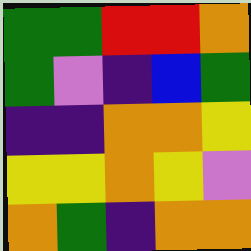[["green", "green", "red", "red", "orange"], ["green", "violet", "indigo", "blue", "green"], ["indigo", "indigo", "orange", "orange", "yellow"], ["yellow", "yellow", "orange", "yellow", "violet"], ["orange", "green", "indigo", "orange", "orange"]]